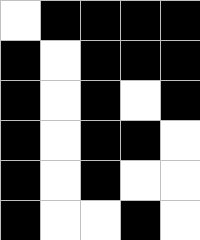[["white", "black", "black", "black", "black"], ["black", "white", "black", "black", "black"], ["black", "white", "black", "white", "black"], ["black", "white", "black", "black", "white"], ["black", "white", "black", "white", "white"], ["black", "white", "white", "black", "white"]]